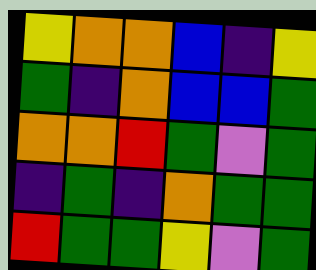[["yellow", "orange", "orange", "blue", "indigo", "yellow"], ["green", "indigo", "orange", "blue", "blue", "green"], ["orange", "orange", "red", "green", "violet", "green"], ["indigo", "green", "indigo", "orange", "green", "green"], ["red", "green", "green", "yellow", "violet", "green"]]